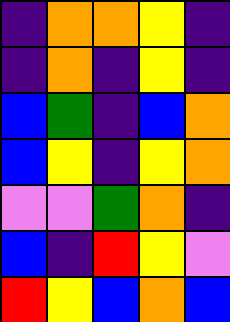[["indigo", "orange", "orange", "yellow", "indigo"], ["indigo", "orange", "indigo", "yellow", "indigo"], ["blue", "green", "indigo", "blue", "orange"], ["blue", "yellow", "indigo", "yellow", "orange"], ["violet", "violet", "green", "orange", "indigo"], ["blue", "indigo", "red", "yellow", "violet"], ["red", "yellow", "blue", "orange", "blue"]]